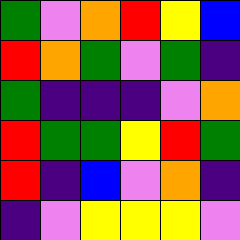[["green", "violet", "orange", "red", "yellow", "blue"], ["red", "orange", "green", "violet", "green", "indigo"], ["green", "indigo", "indigo", "indigo", "violet", "orange"], ["red", "green", "green", "yellow", "red", "green"], ["red", "indigo", "blue", "violet", "orange", "indigo"], ["indigo", "violet", "yellow", "yellow", "yellow", "violet"]]